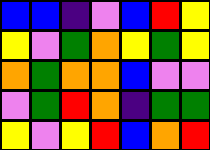[["blue", "blue", "indigo", "violet", "blue", "red", "yellow"], ["yellow", "violet", "green", "orange", "yellow", "green", "yellow"], ["orange", "green", "orange", "orange", "blue", "violet", "violet"], ["violet", "green", "red", "orange", "indigo", "green", "green"], ["yellow", "violet", "yellow", "red", "blue", "orange", "red"]]